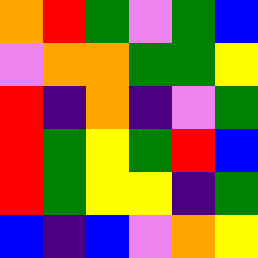[["orange", "red", "green", "violet", "green", "blue"], ["violet", "orange", "orange", "green", "green", "yellow"], ["red", "indigo", "orange", "indigo", "violet", "green"], ["red", "green", "yellow", "green", "red", "blue"], ["red", "green", "yellow", "yellow", "indigo", "green"], ["blue", "indigo", "blue", "violet", "orange", "yellow"]]